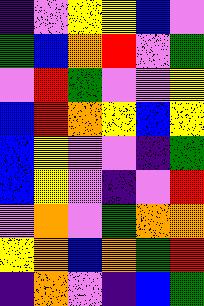[["indigo", "violet", "yellow", "yellow", "blue", "violet"], ["green", "blue", "orange", "red", "violet", "green"], ["violet", "red", "green", "violet", "violet", "yellow"], ["blue", "red", "orange", "yellow", "blue", "yellow"], ["blue", "yellow", "violet", "violet", "indigo", "green"], ["blue", "yellow", "violet", "indigo", "violet", "red"], ["violet", "orange", "violet", "green", "orange", "orange"], ["yellow", "orange", "blue", "orange", "green", "red"], ["indigo", "orange", "violet", "indigo", "blue", "green"]]